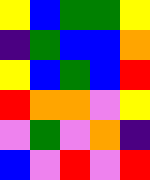[["yellow", "blue", "green", "green", "yellow"], ["indigo", "green", "blue", "blue", "orange"], ["yellow", "blue", "green", "blue", "red"], ["red", "orange", "orange", "violet", "yellow"], ["violet", "green", "violet", "orange", "indigo"], ["blue", "violet", "red", "violet", "red"]]